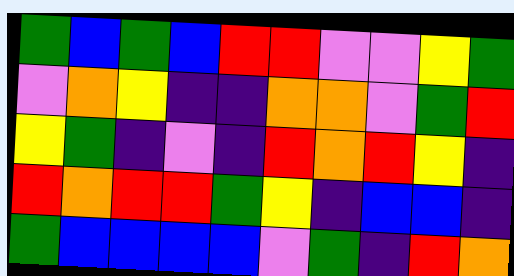[["green", "blue", "green", "blue", "red", "red", "violet", "violet", "yellow", "green"], ["violet", "orange", "yellow", "indigo", "indigo", "orange", "orange", "violet", "green", "red"], ["yellow", "green", "indigo", "violet", "indigo", "red", "orange", "red", "yellow", "indigo"], ["red", "orange", "red", "red", "green", "yellow", "indigo", "blue", "blue", "indigo"], ["green", "blue", "blue", "blue", "blue", "violet", "green", "indigo", "red", "orange"]]